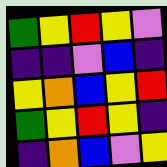[["green", "yellow", "red", "yellow", "violet"], ["indigo", "indigo", "violet", "blue", "indigo"], ["yellow", "orange", "blue", "yellow", "red"], ["green", "yellow", "red", "yellow", "indigo"], ["indigo", "orange", "blue", "violet", "yellow"]]